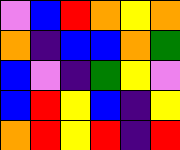[["violet", "blue", "red", "orange", "yellow", "orange"], ["orange", "indigo", "blue", "blue", "orange", "green"], ["blue", "violet", "indigo", "green", "yellow", "violet"], ["blue", "red", "yellow", "blue", "indigo", "yellow"], ["orange", "red", "yellow", "red", "indigo", "red"]]